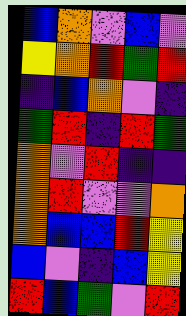[["blue", "orange", "violet", "blue", "violet"], ["yellow", "orange", "red", "green", "red"], ["indigo", "blue", "orange", "violet", "indigo"], ["green", "red", "indigo", "red", "green"], ["orange", "violet", "red", "indigo", "indigo"], ["orange", "red", "violet", "violet", "orange"], ["orange", "blue", "blue", "red", "yellow"], ["blue", "violet", "indigo", "blue", "yellow"], ["red", "blue", "green", "violet", "red"]]